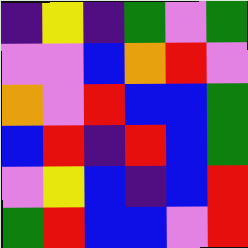[["indigo", "yellow", "indigo", "green", "violet", "green"], ["violet", "violet", "blue", "orange", "red", "violet"], ["orange", "violet", "red", "blue", "blue", "green"], ["blue", "red", "indigo", "red", "blue", "green"], ["violet", "yellow", "blue", "indigo", "blue", "red"], ["green", "red", "blue", "blue", "violet", "red"]]